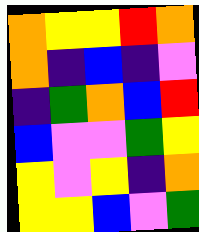[["orange", "yellow", "yellow", "red", "orange"], ["orange", "indigo", "blue", "indigo", "violet"], ["indigo", "green", "orange", "blue", "red"], ["blue", "violet", "violet", "green", "yellow"], ["yellow", "violet", "yellow", "indigo", "orange"], ["yellow", "yellow", "blue", "violet", "green"]]